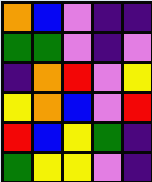[["orange", "blue", "violet", "indigo", "indigo"], ["green", "green", "violet", "indigo", "violet"], ["indigo", "orange", "red", "violet", "yellow"], ["yellow", "orange", "blue", "violet", "red"], ["red", "blue", "yellow", "green", "indigo"], ["green", "yellow", "yellow", "violet", "indigo"]]